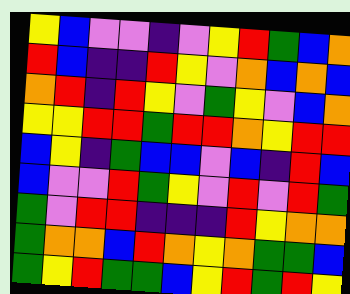[["yellow", "blue", "violet", "violet", "indigo", "violet", "yellow", "red", "green", "blue", "orange"], ["red", "blue", "indigo", "indigo", "red", "yellow", "violet", "orange", "blue", "orange", "blue"], ["orange", "red", "indigo", "red", "yellow", "violet", "green", "yellow", "violet", "blue", "orange"], ["yellow", "yellow", "red", "red", "green", "red", "red", "orange", "yellow", "red", "red"], ["blue", "yellow", "indigo", "green", "blue", "blue", "violet", "blue", "indigo", "red", "blue"], ["blue", "violet", "violet", "red", "green", "yellow", "violet", "red", "violet", "red", "green"], ["green", "violet", "red", "red", "indigo", "indigo", "indigo", "red", "yellow", "orange", "orange"], ["green", "orange", "orange", "blue", "red", "orange", "yellow", "orange", "green", "green", "blue"], ["green", "yellow", "red", "green", "green", "blue", "yellow", "red", "green", "red", "yellow"]]